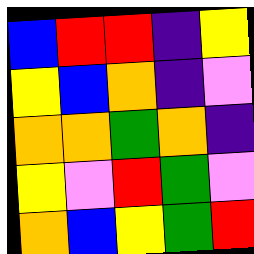[["blue", "red", "red", "indigo", "yellow"], ["yellow", "blue", "orange", "indigo", "violet"], ["orange", "orange", "green", "orange", "indigo"], ["yellow", "violet", "red", "green", "violet"], ["orange", "blue", "yellow", "green", "red"]]